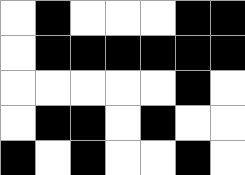[["white", "black", "white", "white", "white", "black", "black"], ["white", "black", "black", "black", "black", "black", "black"], ["white", "white", "white", "white", "white", "black", "white"], ["white", "black", "black", "white", "black", "white", "white"], ["black", "white", "black", "white", "white", "black", "white"]]